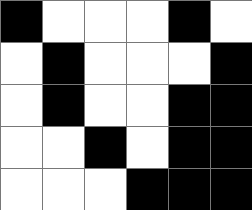[["black", "white", "white", "white", "black", "white"], ["white", "black", "white", "white", "white", "black"], ["white", "black", "white", "white", "black", "black"], ["white", "white", "black", "white", "black", "black"], ["white", "white", "white", "black", "black", "black"]]